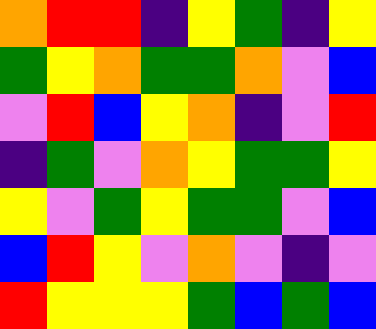[["orange", "red", "red", "indigo", "yellow", "green", "indigo", "yellow"], ["green", "yellow", "orange", "green", "green", "orange", "violet", "blue"], ["violet", "red", "blue", "yellow", "orange", "indigo", "violet", "red"], ["indigo", "green", "violet", "orange", "yellow", "green", "green", "yellow"], ["yellow", "violet", "green", "yellow", "green", "green", "violet", "blue"], ["blue", "red", "yellow", "violet", "orange", "violet", "indigo", "violet"], ["red", "yellow", "yellow", "yellow", "green", "blue", "green", "blue"]]